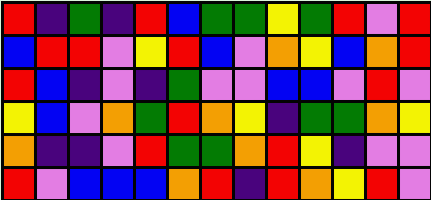[["red", "indigo", "green", "indigo", "red", "blue", "green", "green", "yellow", "green", "red", "violet", "red"], ["blue", "red", "red", "violet", "yellow", "red", "blue", "violet", "orange", "yellow", "blue", "orange", "red"], ["red", "blue", "indigo", "violet", "indigo", "green", "violet", "violet", "blue", "blue", "violet", "red", "violet"], ["yellow", "blue", "violet", "orange", "green", "red", "orange", "yellow", "indigo", "green", "green", "orange", "yellow"], ["orange", "indigo", "indigo", "violet", "red", "green", "green", "orange", "red", "yellow", "indigo", "violet", "violet"], ["red", "violet", "blue", "blue", "blue", "orange", "red", "indigo", "red", "orange", "yellow", "red", "violet"]]